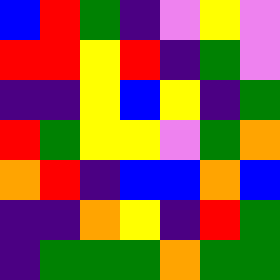[["blue", "red", "green", "indigo", "violet", "yellow", "violet"], ["red", "red", "yellow", "red", "indigo", "green", "violet"], ["indigo", "indigo", "yellow", "blue", "yellow", "indigo", "green"], ["red", "green", "yellow", "yellow", "violet", "green", "orange"], ["orange", "red", "indigo", "blue", "blue", "orange", "blue"], ["indigo", "indigo", "orange", "yellow", "indigo", "red", "green"], ["indigo", "green", "green", "green", "orange", "green", "green"]]